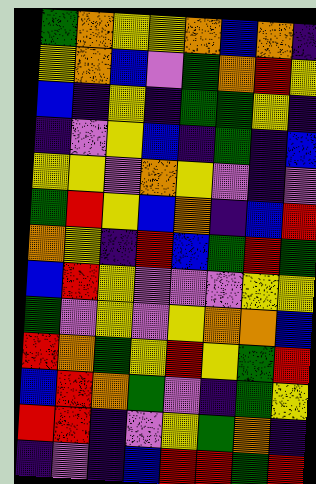[["green", "orange", "yellow", "yellow", "orange", "blue", "orange", "indigo"], ["yellow", "orange", "blue", "violet", "green", "orange", "red", "yellow"], ["blue", "indigo", "yellow", "indigo", "green", "green", "yellow", "indigo"], ["indigo", "violet", "yellow", "blue", "indigo", "green", "indigo", "blue"], ["yellow", "yellow", "violet", "orange", "yellow", "violet", "indigo", "violet"], ["green", "red", "yellow", "blue", "orange", "indigo", "blue", "red"], ["orange", "yellow", "indigo", "red", "blue", "green", "red", "green"], ["blue", "red", "yellow", "violet", "violet", "violet", "yellow", "yellow"], ["green", "violet", "yellow", "violet", "yellow", "orange", "orange", "blue"], ["red", "orange", "green", "yellow", "red", "yellow", "green", "red"], ["blue", "red", "orange", "green", "violet", "indigo", "green", "yellow"], ["red", "red", "indigo", "violet", "yellow", "green", "orange", "indigo"], ["indigo", "violet", "indigo", "blue", "red", "red", "green", "red"]]